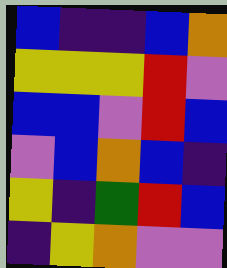[["blue", "indigo", "indigo", "blue", "orange"], ["yellow", "yellow", "yellow", "red", "violet"], ["blue", "blue", "violet", "red", "blue"], ["violet", "blue", "orange", "blue", "indigo"], ["yellow", "indigo", "green", "red", "blue"], ["indigo", "yellow", "orange", "violet", "violet"]]